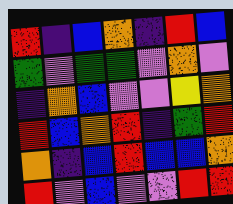[["red", "indigo", "blue", "orange", "indigo", "red", "blue"], ["green", "violet", "green", "green", "violet", "orange", "violet"], ["indigo", "orange", "blue", "violet", "violet", "yellow", "orange"], ["red", "blue", "orange", "red", "indigo", "green", "red"], ["orange", "indigo", "blue", "red", "blue", "blue", "orange"], ["red", "violet", "blue", "violet", "violet", "red", "red"]]